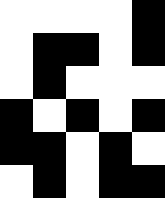[["white", "white", "white", "white", "black"], ["white", "black", "black", "white", "black"], ["white", "black", "white", "white", "white"], ["black", "white", "black", "white", "black"], ["black", "black", "white", "black", "white"], ["white", "black", "white", "black", "black"]]